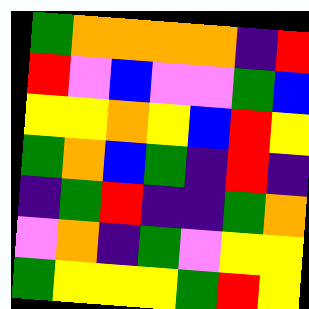[["green", "orange", "orange", "orange", "orange", "indigo", "red"], ["red", "violet", "blue", "violet", "violet", "green", "blue"], ["yellow", "yellow", "orange", "yellow", "blue", "red", "yellow"], ["green", "orange", "blue", "green", "indigo", "red", "indigo"], ["indigo", "green", "red", "indigo", "indigo", "green", "orange"], ["violet", "orange", "indigo", "green", "violet", "yellow", "yellow"], ["green", "yellow", "yellow", "yellow", "green", "red", "yellow"]]